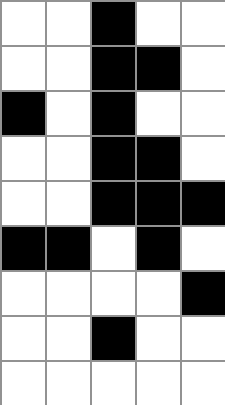[["white", "white", "black", "white", "white"], ["white", "white", "black", "black", "white"], ["black", "white", "black", "white", "white"], ["white", "white", "black", "black", "white"], ["white", "white", "black", "black", "black"], ["black", "black", "white", "black", "white"], ["white", "white", "white", "white", "black"], ["white", "white", "black", "white", "white"], ["white", "white", "white", "white", "white"]]